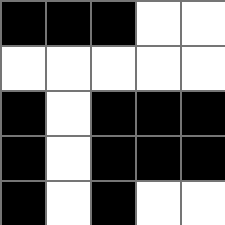[["black", "black", "black", "white", "white"], ["white", "white", "white", "white", "white"], ["black", "white", "black", "black", "black"], ["black", "white", "black", "black", "black"], ["black", "white", "black", "white", "white"]]